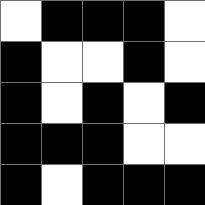[["white", "black", "black", "black", "white"], ["black", "white", "white", "black", "white"], ["black", "white", "black", "white", "black"], ["black", "black", "black", "white", "white"], ["black", "white", "black", "black", "black"]]